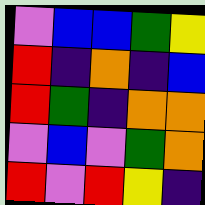[["violet", "blue", "blue", "green", "yellow"], ["red", "indigo", "orange", "indigo", "blue"], ["red", "green", "indigo", "orange", "orange"], ["violet", "blue", "violet", "green", "orange"], ["red", "violet", "red", "yellow", "indigo"]]